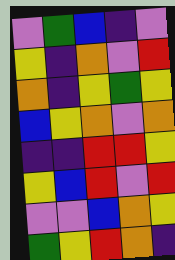[["violet", "green", "blue", "indigo", "violet"], ["yellow", "indigo", "orange", "violet", "red"], ["orange", "indigo", "yellow", "green", "yellow"], ["blue", "yellow", "orange", "violet", "orange"], ["indigo", "indigo", "red", "red", "yellow"], ["yellow", "blue", "red", "violet", "red"], ["violet", "violet", "blue", "orange", "yellow"], ["green", "yellow", "red", "orange", "indigo"]]